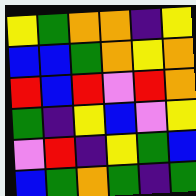[["yellow", "green", "orange", "orange", "indigo", "yellow"], ["blue", "blue", "green", "orange", "yellow", "orange"], ["red", "blue", "red", "violet", "red", "orange"], ["green", "indigo", "yellow", "blue", "violet", "yellow"], ["violet", "red", "indigo", "yellow", "green", "blue"], ["blue", "green", "orange", "green", "indigo", "green"]]